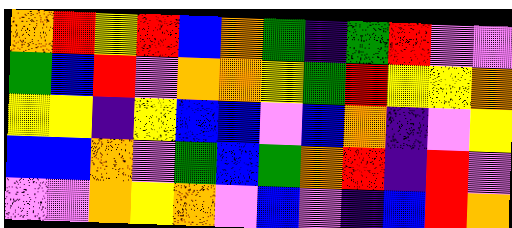[["orange", "red", "yellow", "red", "blue", "orange", "green", "indigo", "green", "red", "violet", "violet"], ["green", "blue", "red", "violet", "orange", "orange", "yellow", "green", "red", "yellow", "yellow", "orange"], ["yellow", "yellow", "indigo", "yellow", "blue", "blue", "violet", "blue", "orange", "indigo", "violet", "yellow"], ["blue", "blue", "orange", "violet", "green", "blue", "green", "orange", "red", "indigo", "red", "violet"], ["violet", "violet", "orange", "yellow", "orange", "violet", "blue", "violet", "indigo", "blue", "red", "orange"]]